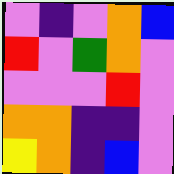[["violet", "indigo", "violet", "orange", "blue"], ["red", "violet", "green", "orange", "violet"], ["violet", "violet", "violet", "red", "violet"], ["orange", "orange", "indigo", "indigo", "violet"], ["yellow", "orange", "indigo", "blue", "violet"]]